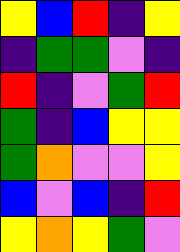[["yellow", "blue", "red", "indigo", "yellow"], ["indigo", "green", "green", "violet", "indigo"], ["red", "indigo", "violet", "green", "red"], ["green", "indigo", "blue", "yellow", "yellow"], ["green", "orange", "violet", "violet", "yellow"], ["blue", "violet", "blue", "indigo", "red"], ["yellow", "orange", "yellow", "green", "violet"]]